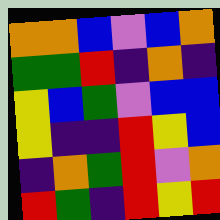[["orange", "orange", "blue", "violet", "blue", "orange"], ["green", "green", "red", "indigo", "orange", "indigo"], ["yellow", "blue", "green", "violet", "blue", "blue"], ["yellow", "indigo", "indigo", "red", "yellow", "blue"], ["indigo", "orange", "green", "red", "violet", "orange"], ["red", "green", "indigo", "red", "yellow", "red"]]